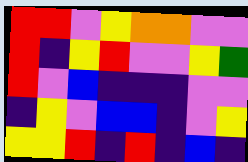[["red", "red", "violet", "yellow", "orange", "orange", "violet", "violet"], ["red", "indigo", "yellow", "red", "violet", "violet", "yellow", "green"], ["red", "violet", "blue", "indigo", "indigo", "indigo", "violet", "violet"], ["indigo", "yellow", "violet", "blue", "blue", "indigo", "violet", "yellow"], ["yellow", "yellow", "red", "indigo", "red", "indigo", "blue", "indigo"]]